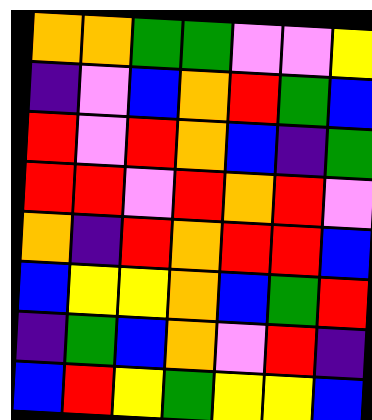[["orange", "orange", "green", "green", "violet", "violet", "yellow"], ["indigo", "violet", "blue", "orange", "red", "green", "blue"], ["red", "violet", "red", "orange", "blue", "indigo", "green"], ["red", "red", "violet", "red", "orange", "red", "violet"], ["orange", "indigo", "red", "orange", "red", "red", "blue"], ["blue", "yellow", "yellow", "orange", "blue", "green", "red"], ["indigo", "green", "blue", "orange", "violet", "red", "indigo"], ["blue", "red", "yellow", "green", "yellow", "yellow", "blue"]]